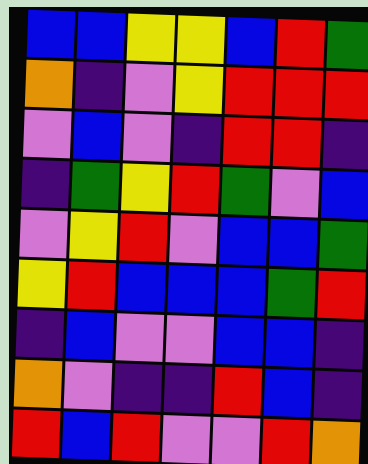[["blue", "blue", "yellow", "yellow", "blue", "red", "green"], ["orange", "indigo", "violet", "yellow", "red", "red", "red"], ["violet", "blue", "violet", "indigo", "red", "red", "indigo"], ["indigo", "green", "yellow", "red", "green", "violet", "blue"], ["violet", "yellow", "red", "violet", "blue", "blue", "green"], ["yellow", "red", "blue", "blue", "blue", "green", "red"], ["indigo", "blue", "violet", "violet", "blue", "blue", "indigo"], ["orange", "violet", "indigo", "indigo", "red", "blue", "indigo"], ["red", "blue", "red", "violet", "violet", "red", "orange"]]